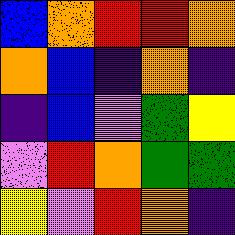[["blue", "orange", "red", "red", "orange"], ["orange", "blue", "indigo", "orange", "indigo"], ["indigo", "blue", "violet", "green", "yellow"], ["violet", "red", "orange", "green", "green"], ["yellow", "violet", "red", "orange", "indigo"]]